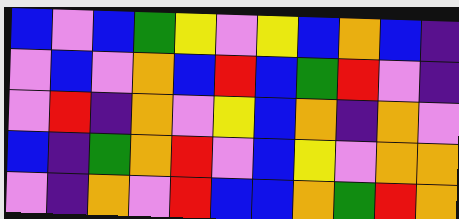[["blue", "violet", "blue", "green", "yellow", "violet", "yellow", "blue", "orange", "blue", "indigo"], ["violet", "blue", "violet", "orange", "blue", "red", "blue", "green", "red", "violet", "indigo"], ["violet", "red", "indigo", "orange", "violet", "yellow", "blue", "orange", "indigo", "orange", "violet"], ["blue", "indigo", "green", "orange", "red", "violet", "blue", "yellow", "violet", "orange", "orange"], ["violet", "indigo", "orange", "violet", "red", "blue", "blue", "orange", "green", "red", "orange"]]